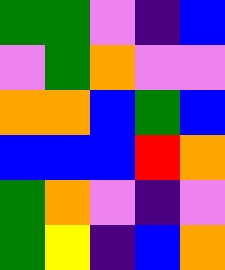[["green", "green", "violet", "indigo", "blue"], ["violet", "green", "orange", "violet", "violet"], ["orange", "orange", "blue", "green", "blue"], ["blue", "blue", "blue", "red", "orange"], ["green", "orange", "violet", "indigo", "violet"], ["green", "yellow", "indigo", "blue", "orange"]]